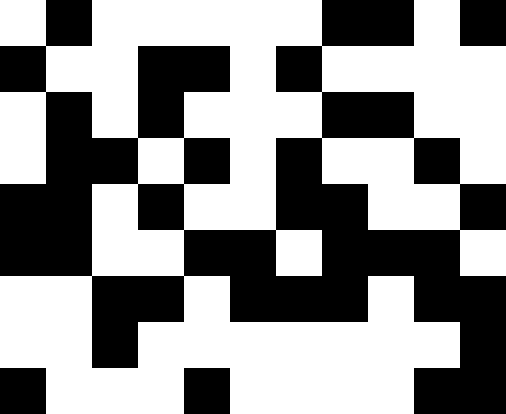[["white", "black", "white", "white", "white", "white", "white", "black", "black", "white", "black"], ["black", "white", "white", "black", "black", "white", "black", "white", "white", "white", "white"], ["white", "black", "white", "black", "white", "white", "white", "black", "black", "white", "white"], ["white", "black", "black", "white", "black", "white", "black", "white", "white", "black", "white"], ["black", "black", "white", "black", "white", "white", "black", "black", "white", "white", "black"], ["black", "black", "white", "white", "black", "black", "white", "black", "black", "black", "white"], ["white", "white", "black", "black", "white", "black", "black", "black", "white", "black", "black"], ["white", "white", "black", "white", "white", "white", "white", "white", "white", "white", "black"], ["black", "white", "white", "white", "black", "white", "white", "white", "white", "black", "black"]]